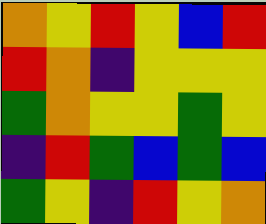[["orange", "yellow", "red", "yellow", "blue", "red"], ["red", "orange", "indigo", "yellow", "yellow", "yellow"], ["green", "orange", "yellow", "yellow", "green", "yellow"], ["indigo", "red", "green", "blue", "green", "blue"], ["green", "yellow", "indigo", "red", "yellow", "orange"]]